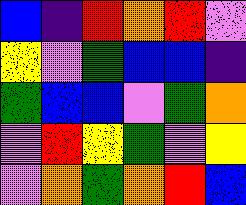[["blue", "indigo", "red", "orange", "red", "violet"], ["yellow", "violet", "green", "blue", "blue", "indigo"], ["green", "blue", "blue", "violet", "green", "orange"], ["violet", "red", "yellow", "green", "violet", "yellow"], ["violet", "orange", "green", "orange", "red", "blue"]]